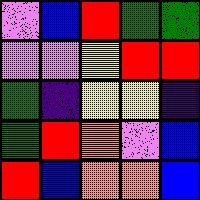[["violet", "blue", "red", "green", "green"], ["violet", "violet", "yellow", "red", "red"], ["green", "indigo", "yellow", "yellow", "indigo"], ["green", "red", "orange", "violet", "blue"], ["red", "blue", "orange", "orange", "blue"]]